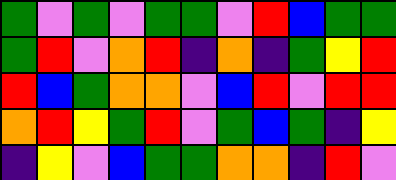[["green", "violet", "green", "violet", "green", "green", "violet", "red", "blue", "green", "green"], ["green", "red", "violet", "orange", "red", "indigo", "orange", "indigo", "green", "yellow", "red"], ["red", "blue", "green", "orange", "orange", "violet", "blue", "red", "violet", "red", "red"], ["orange", "red", "yellow", "green", "red", "violet", "green", "blue", "green", "indigo", "yellow"], ["indigo", "yellow", "violet", "blue", "green", "green", "orange", "orange", "indigo", "red", "violet"]]